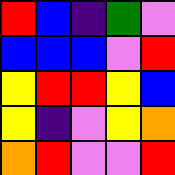[["red", "blue", "indigo", "green", "violet"], ["blue", "blue", "blue", "violet", "red"], ["yellow", "red", "red", "yellow", "blue"], ["yellow", "indigo", "violet", "yellow", "orange"], ["orange", "red", "violet", "violet", "red"]]